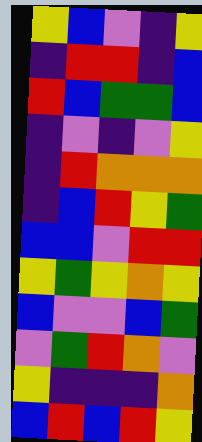[["yellow", "blue", "violet", "indigo", "yellow"], ["indigo", "red", "red", "indigo", "blue"], ["red", "blue", "green", "green", "blue"], ["indigo", "violet", "indigo", "violet", "yellow"], ["indigo", "red", "orange", "orange", "orange"], ["indigo", "blue", "red", "yellow", "green"], ["blue", "blue", "violet", "red", "red"], ["yellow", "green", "yellow", "orange", "yellow"], ["blue", "violet", "violet", "blue", "green"], ["violet", "green", "red", "orange", "violet"], ["yellow", "indigo", "indigo", "indigo", "orange"], ["blue", "red", "blue", "red", "yellow"]]